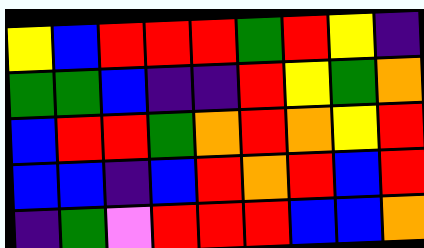[["yellow", "blue", "red", "red", "red", "green", "red", "yellow", "indigo"], ["green", "green", "blue", "indigo", "indigo", "red", "yellow", "green", "orange"], ["blue", "red", "red", "green", "orange", "red", "orange", "yellow", "red"], ["blue", "blue", "indigo", "blue", "red", "orange", "red", "blue", "red"], ["indigo", "green", "violet", "red", "red", "red", "blue", "blue", "orange"]]